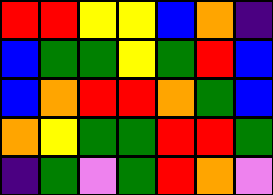[["red", "red", "yellow", "yellow", "blue", "orange", "indigo"], ["blue", "green", "green", "yellow", "green", "red", "blue"], ["blue", "orange", "red", "red", "orange", "green", "blue"], ["orange", "yellow", "green", "green", "red", "red", "green"], ["indigo", "green", "violet", "green", "red", "orange", "violet"]]